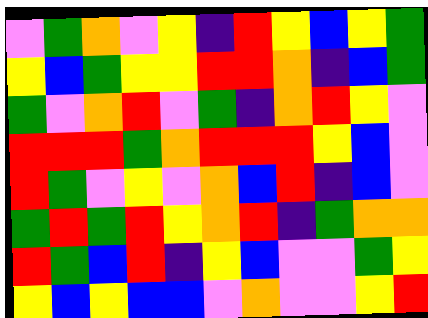[["violet", "green", "orange", "violet", "yellow", "indigo", "red", "yellow", "blue", "yellow", "green"], ["yellow", "blue", "green", "yellow", "yellow", "red", "red", "orange", "indigo", "blue", "green"], ["green", "violet", "orange", "red", "violet", "green", "indigo", "orange", "red", "yellow", "violet"], ["red", "red", "red", "green", "orange", "red", "red", "red", "yellow", "blue", "violet"], ["red", "green", "violet", "yellow", "violet", "orange", "blue", "red", "indigo", "blue", "violet"], ["green", "red", "green", "red", "yellow", "orange", "red", "indigo", "green", "orange", "orange"], ["red", "green", "blue", "red", "indigo", "yellow", "blue", "violet", "violet", "green", "yellow"], ["yellow", "blue", "yellow", "blue", "blue", "violet", "orange", "violet", "violet", "yellow", "red"]]